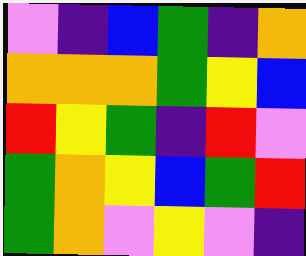[["violet", "indigo", "blue", "green", "indigo", "orange"], ["orange", "orange", "orange", "green", "yellow", "blue"], ["red", "yellow", "green", "indigo", "red", "violet"], ["green", "orange", "yellow", "blue", "green", "red"], ["green", "orange", "violet", "yellow", "violet", "indigo"]]